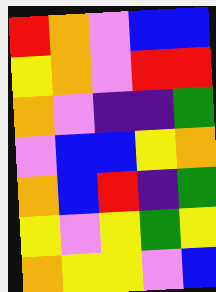[["red", "orange", "violet", "blue", "blue"], ["yellow", "orange", "violet", "red", "red"], ["orange", "violet", "indigo", "indigo", "green"], ["violet", "blue", "blue", "yellow", "orange"], ["orange", "blue", "red", "indigo", "green"], ["yellow", "violet", "yellow", "green", "yellow"], ["orange", "yellow", "yellow", "violet", "blue"]]